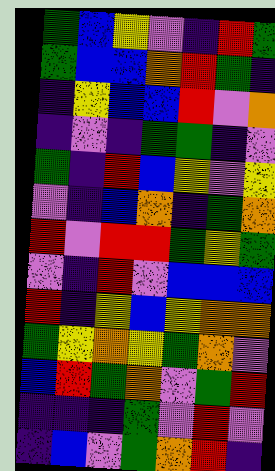[["green", "blue", "yellow", "violet", "indigo", "red", "green"], ["green", "blue", "blue", "orange", "red", "green", "indigo"], ["indigo", "yellow", "blue", "blue", "red", "violet", "orange"], ["indigo", "violet", "indigo", "green", "green", "indigo", "violet"], ["green", "indigo", "red", "blue", "yellow", "violet", "yellow"], ["violet", "indigo", "blue", "orange", "indigo", "green", "orange"], ["red", "violet", "red", "red", "green", "yellow", "green"], ["violet", "indigo", "red", "violet", "blue", "blue", "blue"], ["red", "indigo", "yellow", "blue", "yellow", "orange", "orange"], ["green", "yellow", "orange", "yellow", "green", "orange", "violet"], ["blue", "red", "green", "orange", "violet", "green", "red"], ["indigo", "indigo", "indigo", "green", "violet", "red", "violet"], ["indigo", "blue", "violet", "green", "orange", "red", "indigo"]]